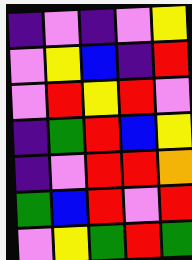[["indigo", "violet", "indigo", "violet", "yellow"], ["violet", "yellow", "blue", "indigo", "red"], ["violet", "red", "yellow", "red", "violet"], ["indigo", "green", "red", "blue", "yellow"], ["indigo", "violet", "red", "red", "orange"], ["green", "blue", "red", "violet", "red"], ["violet", "yellow", "green", "red", "green"]]